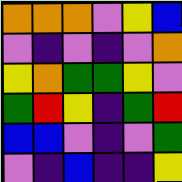[["orange", "orange", "orange", "violet", "yellow", "blue"], ["violet", "indigo", "violet", "indigo", "violet", "orange"], ["yellow", "orange", "green", "green", "yellow", "violet"], ["green", "red", "yellow", "indigo", "green", "red"], ["blue", "blue", "violet", "indigo", "violet", "green"], ["violet", "indigo", "blue", "indigo", "indigo", "yellow"]]